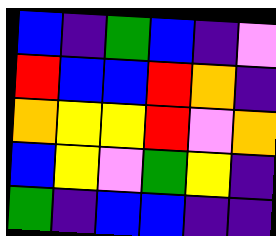[["blue", "indigo", "green", "blue", "indigo", "violet"], ["red", "blue", "blue", "red", "orange", "indigo"], ["orange", "yellow", "yellow", "red", "violet", "orange"], ["blue", "yellow", "violet", "green", "yellow", "indigo"], ["green", "indigo", "blue", "blue", "indigo", "indigo"]]